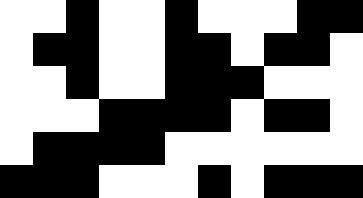[["white", "white", "black", "white", "white", "black", "white", "white", "white", "black", "black"], ["white", "black", "black", "white", "white", "black", "black", "white", "black", "black", "white"], ["white", "white", "black", "white", "white", "black", "black", "black", "white", "white", "white"], ["white", "white", "white", "black", "black", "black", "black", "white", "black", "black", "white"], ["white", "black", "black", "black", "black", "white", "white", "white", "white", "white", "white"], ["black", "black", "black", "white", "white", "white", "black", "white", "black", "black", "black"]]